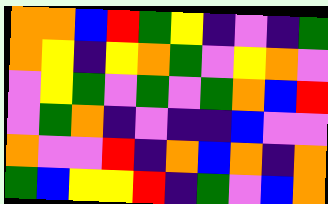[["orange", "orange", "blue", "red", "green", "yellow", "indigo", "violet", "indigo", "green"], ["orange", "yellow", "indigo", "yellow", "orange", "green", "violet", "yellow", "orange", "violet"], ["violet", "yellow", "green", "violet", "green", "violet", "green", "orange", "blue", "red"], ["violet", "green", "orange", "indigo", "violet", "indigo", "indigo", "blue", "violet", "violet"], ["orange", "violet", "violet", "red", "indigo", "orange", "blue", "orange", "indigo", "orange"], ["green", "blue", "yellow", "yellow", "red", "indigo", "green", "violet", "blue", "orange"]]